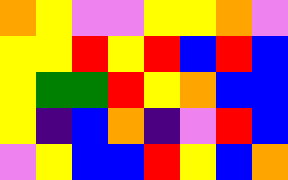[["orange", "yellow", "violet", "violet", "yellow", "yellow", "orange", "violet"], ["yellow", "yellow", "red", "yellow", "red", "blue", "red", "blue"], ["yellow", "green", "green", "red", "yellow", "orange", "blue", "blue"], ["yellow", "indigo", "blue", "orange", "indigo", "violet", "red", "blue"], ["violet", "yellow", "blue", "blue", "red", "yellow", "blue", "orange"]]